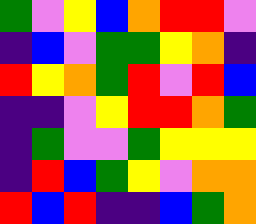[["green", "violet", "yellow", "blue", "orange", "red", "red", "violet"], ["indigo", "blue", "violet", "green", "green", "yellow", "orange", "indigo"], ["red", "yellow", "orange", "green", "red", "violet", "red", "blue"], ["indigo", "indigo", "violet", "yellow", "red", "red", "orange", "green"], ["indigo", "green", "violet", "violet", "green", "yellow", "yellow", "yellow"], ["indigo", "red", "blue", "green", "yellow", "violet", "orange", "orange"], ["red", "blue", "red", "indigo", "indigo", "blue", "green", "orange"]]